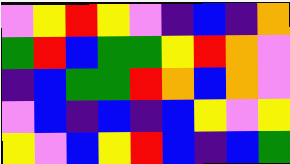[["violet", "yellow", "red", "yellow", "violet", "indigo", "blue", "indigo", "orange"], ["green", "red", "blue", "green", "green", "yellow", "red", "orange", "violet"], ["indigo", "blue", "green", "green", "red", "orange", "blue", "orange", "violet"], ["violet", "blue", "indigo", "blue", "indigo", "blue", "yellow", "violet", "yellow"], ["yellow", "violet", "blue", "yellow", "red", "blue", "indigo", "blue", "green"]]